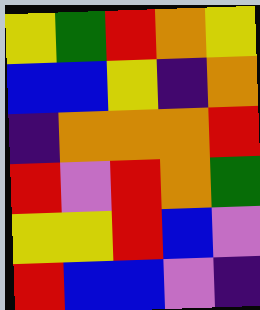[["yellow", "green", "red", "orange", "yellow"], ["blue", "blue", "yellow", "indigo", "orange"], ["indigo", "orange", "orange", "orange", "red"], ["red", "violet", "red", "orange", "green"], ["yellow", "yellow", "red", "blue", "violet"], ["red", "blue", "blue", "violet", "indigo"]]